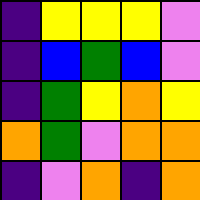[["indigo", "yellow", "yellow", "yellow", "violet"], ["indigo", "blue", "green", "blue", "violet"], ["indigo", "green", "yellow", "orange", "yellow"], ["orange", "green", "violet", "orange", "orange"], ["indigo", "violet", "orange", "indigo", "orange"]]